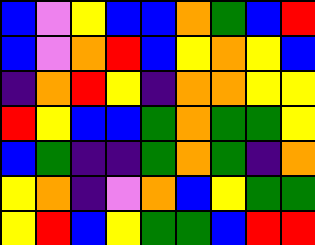[["blue", "violet", "yellow", "blue", "blue", "orange", "green", "blue", "red"], ["blue", "violet", "orange", "red", "blue", "yellow", "orange", "yellow", "blue"], ["indigo", "orange", "red", "yellow", "indigo", "orange", "orange", "yellow", "yellow"], ["red", "yellow", "blue", "blue", "green", "orange", "green", "green", "yellow"], ["blue", "green", "indigo", "indigo", "green", "orange", "green", "indigo", "orange"], ["yellow", "orange", "indigo", "violet", "orange", "blue", "yellow", "green", "green"], ["yellow", "red", "blue", "yellow", "green", "green", "blue", "red", "red"]]